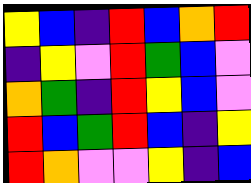[["yellow", "blue", "indigo", "red", "blue", "orange", "red"], ["indigo", "yellow", "violet", "red", "green", "blue", "violet"], ["orange", "green", "indigo", "red", "yellow", "blue", "violet"], ["red", "blue", "green", "red", "blue", "indigo", "yellow"], ["red", "orange", "violet", "violet", "yellow", "indigo", "blue"]]